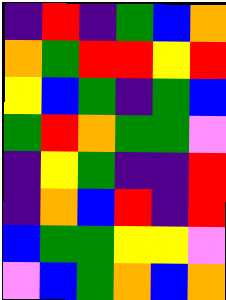[["indigo", "red", "indigo", "green", "blue", "orange"], ["orange", "green", "red", "red", "yellow", "red"], ["yellow", "blue", "green", "indigo", "green", "blue"], ["green", "red", "orange", "green", "green", "violet"], ["indigo", "yellow", "green", "indigo", "indigo", "red"], ["indigo", "orange", "blue", "red", "indigo", "red"], ["blue", "green", "green", "yellow", "yellow", "violet"], ["violet", "blue", "green", "orange", "blue", "orange"]]